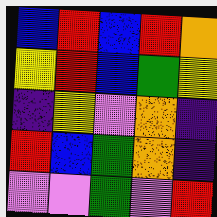[["blue", "red", "blue", "red", "orange"], ["yellow", "red", "blue", "green", "yellow"], ["indigo", "yellow", "violet", "orange", "indigo"], ["red", "blue", "green", "orange", "indigo"], ["violet", "violet", "green", "violet", "red"]]